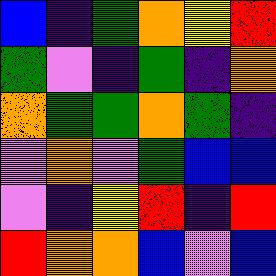[["blue", "indigo", "green", "orange", "yellow", "red"], ["green", "violet", "indigo", "green", "indigo", "orange"], ["orange", "green", "green", "orange", "green", "indigo"], ["violet", "orange", "violet", "green", "blue", "blue"], ["violet", "indigo", "yellow", "red", "indigo", "red"], ["red", "orange", "orange", "blue", "violet", "blue"]]